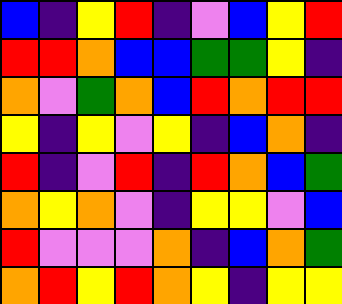[["blue", "indigo", "yellow", "red", "indigo", "violet", "blue", "yellow", "red"], ["red", "red", "orange", "blue", "blue", "green", "green", "yellow", "indigo"], ["orange", "violet", "green", "orange", "blue", "red", "orange", "red", "red"], ["yellow", "indigo", "yellow", "violet", "yellow", "indigo", "blue", "orange", "indigo"], ["red", "indigo", "violet", "red", "indigo", "red", "orange", "blue", "green"], ["orange", "yellow", "orange", "violet", "indigo", "yellow", "yellow", "violet", "blue"], ["red", "violet", "violet", "violet", "orange", "indigo", "blue", "orange", "green"], ["orange", "red", "yellow", "red", "orange", "yellow", "indigo", "yellow", "yellow"]]